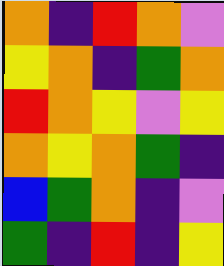[["orange", "indigo", "red", "orange", "violet"], ["yellow", "orange", "indigo", "green", "orange"], ["red", "orange", "yellow", "violet", "yellow"], ["orange", "yellow", "orange", "green", "indigo"], ["blue", "green", "orange", "indigo", "violet"], ["green", "indigo", "red", "indigo", "yellow"]]